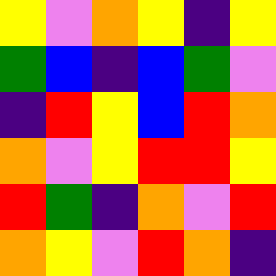[["yellow", "violet", "orange", "yellow", "indigo", "yellow"], ["green", "blue", "indigo", "blue", "green", "violet"], ["indigo", "red", "yellow", "blue", "red", "orange"], ["orange", "violet", "yellow", "red", "red", "yellow"], ["red", "green", "indigo", "orange", "violet", "red"], ["orange", "yellow", "violet", "red", "orange", "indigo"]]